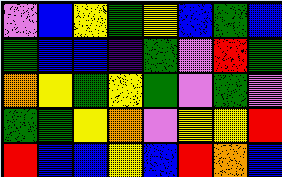[["violet", "blue", "yellow", "green", "yellow", "blue", "green", "blue"], ["green", "blue", "blue", "indigo", "green", "violet", "red", "green"], ["orange", "yellow", "green", "yellow", "green", "violet", "green", "violet"], ["green", "green", "yellow", "orange", "violet", "yellow", "yellow", "red"], ["red", "blue", "blue", "yellow", "blue", "red", "orange", "blue"]]